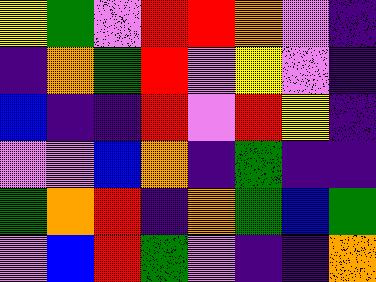[["yellow", "green", "violet", "red", "red", "orange", "violet", "indigo"], ["indigo", "orange", "green", "red", "violet", "yellow", "violet", "indigo"], ["blue", "indigo", "indigo", "red", "violet", "red", "yellow", "indigo"], ["violet", "violet", "blue", "orange", "indigo", "green", "indigo", "indigo"], ["green", "orange", "red", "indigo", "orange", "green", "blue", "green"], ["violet", "blue", "red", "green", "violet", "indigo", "indigo", "orange"]]